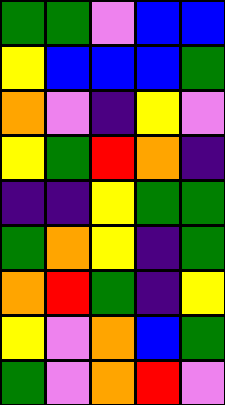[["green", "green", "violet", "blue", "blue"], ["yellow", "blue", "blue", "blue", "green"], ["orange", "violet", "indigo", "yellow", "violet"], ["yellow", "green", "red", "orange", "indigo"], ["indigo", "indigo", "yellow", "green", "green"], ["green", "orange", "yellow", "indigo", "green"], ["orange", "red", "green", "indigo", "yellow"], ["yellow", "violet", "orange", "blue", "green"], ["green", "violet", "orange", "red", "violet"]]